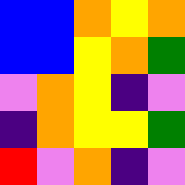[["blue", "blue", "orange", "yellow", "orange"], ["blue", "blue", "yellow", "orange", "green"], ["violet", "orange", "yellow", "indigo", "violet"], ["indigo", "orange", "yellow", "yellow", "green"], ["red", "violet", "orange", "indigo", "violet"]]